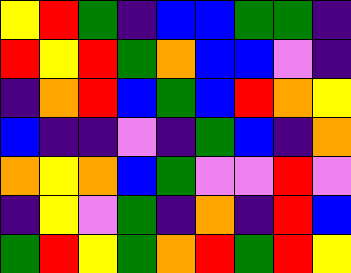[["yellow", "red", "green", "indigo", "blue", "blue", "green", "green", "indigo"], ["red", "yellow", "red", "green", "orange", "blue", "blue", "violet", "indigo"], ["indigo", "orange", "red", "blue", "green", "blue", "red", "orange", "yellow"], ["blue", "indigo", "indigo", "violet", "indigo", "green", "blue", "indigo", "orange"], ["orange", "yellow", "orange", "blue", "green", "violet", "violet", "red", "violet"], ["indigo", "yellow", "violet", "green", "indigo", "orange", "indigo", "red", "blue"], ["green", "red", "yellow", "green", "orange", "red", "green", "red", "yellow"]]